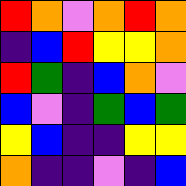[["red", "orange", "violet", "orange", "red", "orange"], ["indigo", "blue", "red", "yellow", "yellow", "orange"], ["red", "green", "indigo", "blue", "orange", "violet"], ["blue", "violet", "indigo", "green", "blue", "green"], ["yellow", "blue", "indigo", "indigo", "yellow", "yellow"], ["orange", "indigo", "indigo", "violet", "indigo", "blue"]]